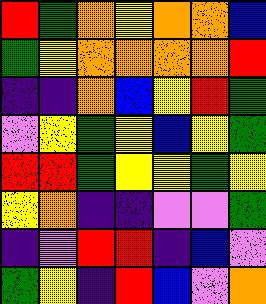[["red", "green", "orange", "yellow", "orange", "orange", "blue"], ["green", "yellow", "orange", "orange", "orange", "orange", "red"], ["indigo", "indigo", "orange", "blue", "yellow", "red", "green"], ["violet", "yellow", "green", "yellow", "blue", "yellow", "green"], ["red", "red", "green", "yellow", "yellow", "green", "yellow"], ["yellow", "orange", "indigo", "indigo", "violet", "violet", "green"], ["indigo", "violet", "red", "red", "indigo", "blue", "violet"], ["green", "yellow", "indigo", "red", "blue", "violet", "orange"]]